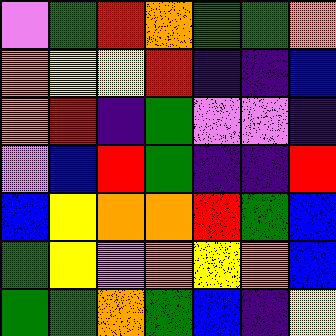[["violet", "green", "red", "orange", "green", "green", "orange"], ["orange", "yellow", "yellow", "red", "indigo", "indigo", "blue"], ["orange", "red", "indigo", "green", "violet", "violet", "indigo"], ["violet", "blue", "red", "green", "indigo", "indigo", "red"], ["blue", "yellow", "orange", "orange", "red", "green", "blue"], ["green", "yellow", "violet", "orange", "yellow", "orange", "blue"], ["green", "green", "orange", "green", "blue", "indigo", "yellow"]]